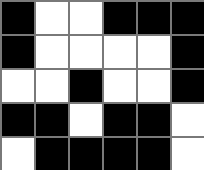[["black", "white", "white", "black", "black", "black"], ["black", "white", "white", "white", "white", "black"], ["white", "white", "black", "white", "white", "black"], ["black", "black", "white", "black", "black", "white"], ["white", "black", "black", "black", "black", "white"]]